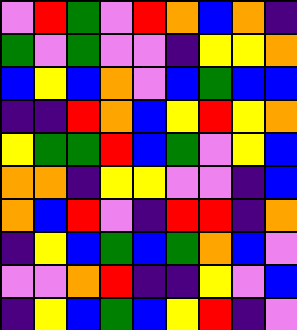[["violet", "red", "green", "violet", "red", "orange", "blue", "orange", "indigo"], ["green", "violet", "green", "violet", "violet", "indigo", "yellow", "yellow", "orange"], ["blue", "yellow", "blue", "orange", "violet", "blue", "green", "blue", "blue"], ["indigo", "indigo", "red", "orange", "blue", "yellow", "red", "yellow", "orange"], ["yellow", "green", "green", "red", "blue", "green", "violet", "yellow", "blue"], ["orange", "orange", "indigo", "yellow", "yellow", "violet", "violet", "indigo", "blue"], ["orange", "blue", "red", "violet", "indigo", "red", "red", "indigo", "orange"], ["indigo", "yellow", "blue", "green", "blue", "green", "orange", "blue", "violet"], ["violet", "violet", "orange", "red", "indigo", "indigo", "yellow", "violet", "blue"], ["indigo", "yellow", "blue", "green", "blue", "yellow", "red", "indigo", "violet"]]